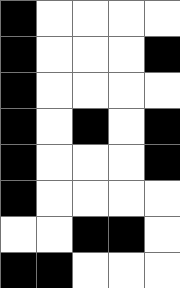[["black", "white", "white", "white", "white"], ["black", "white", "white", "white", "black"], ["black", "white", "white", "white", "white"], ["black", "white", "black", "white", "black"], ["black", "white", "white", "white", "black"], ["black", "white", "white", "white", "white"], ["white", "white", "black", "black", "white"], ["black", "black", "white", "white", "white"]]